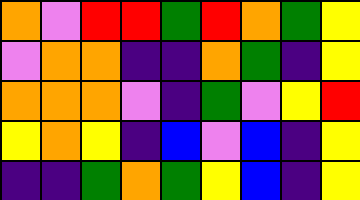[["orange", "violet", "red", "red", "green", "red", "orange", "green", "yellow"], ["violet", "orange", "orange", "indigo", "indigo", "orange", "green", "indigo", "yellow"], ["orange", "orange", "orange", "violet", "indigo", "green", "violet", "yellow", "red"], ["yellow", "orange", "yellow", "indigo", "blue", "violet", "blue", "indigo", "yellow"], ["indigo", "indigo", "green", "orange", "green", "yellow", "blue", "indigo", "yellow"]]